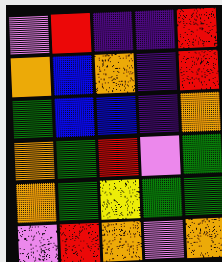[["violet", "red", "indigo", "indigo", "red"], ["orange", "blue", "orange", "indigo", "red"], ["green", "blue", "blue", "indigo", "orange"], ["orange", "green", "red", "violet", "green"], ["orange", "green", "yellow", "green", "green"], ["violet", "red", "orange", "violet", "orange"]]